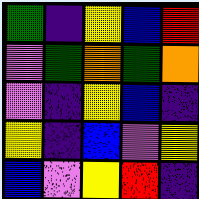[["green", "indigo", "yellow", "blue", "red"], ["violet", "green", "orange", "green", "orange"], ["violet", "indigo", "yellow", "blue", "indigo"], ["yellow", "indigo", "blue", "violet", "yellow"], ["blue", "violet", "yellow", "red", "indigo"]]